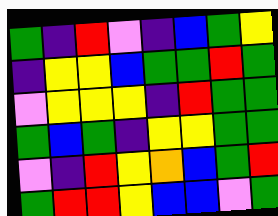[["green", "indigo", "red", "violet", "indigo", "blue", "green", "yellow"], ["indigo", "yellow", "yellow", "blue", "green", "green", "red", "green"], ["violet", "yellow", "yellow", "yellow", "indigo", "red", "green", "green"], ["green", "blue", "green", "indigo", "yellow", "yellow", "green", "green"], ["violet", "indigo", "red", "yellow", "orange", "blue", "green", "red"], ["green", "red", "red", "yellow", "blue", "blue", "violet", "green"]]